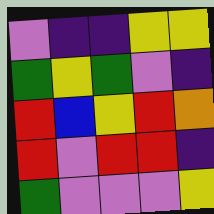[["violet", "indigo", "indigo", "yellow", "yellow"], ["green", "yellow", "green", "violet", "indigo"], ["red", "blue", "yellow", "red", "orange"], ["red", "violet", "red", "red", "indigo"], ["green", "violet", "violet", "violet", "yellow"]]